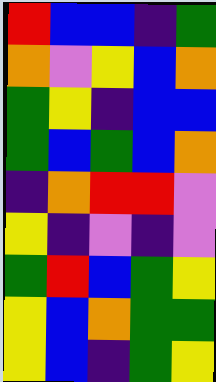[["red", "blue", "blue", "indigo", "green"], ["orange", "violet", "yellow", "blue", "orange"], ["green", "yellow", "indigo", "blue", "blue"], ["green", "blue", "green", "blue", "orange"], ["indigo", "orange", "red", "red", "violet"], ["yellow", "indigo", "violet", "indigo", "violet"], ["green", "red", "blue", "green", "yellow"], ["yellow", "blue", "orange", "green", "green"], ["yellow", "blue", "indigo", "green", "yellow"]]